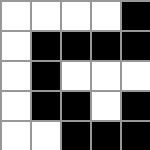[["white", "white", "white", "white", "black"], ["white", "black", "black", "black", "black"], ["white", "black", "white", "white", "white"], ["white", "black", "black", "white", "black"], ["white", "white", "black", "black", "black"]]